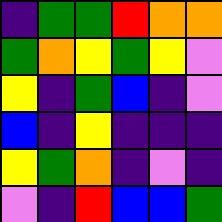[["indigo", "green", "green", "red", "orange", "orange"], ["green", "orange", "yellow", "green", "yellow", "violet"], ["yellow", "indigo", "green", "blue", "indigo", "violet"], ["blue", "indigo", "yellow", "indigo", "indigo", "indigo"], ["yellow", "green", "orange", "indigo", "violet", "indigo"], ["violet", "indigo", "red", "blue", "blue", "green"]]